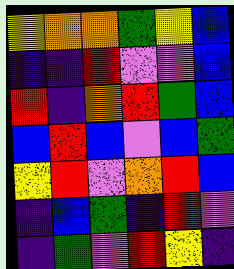[["yellow", "orange", "orange", "green", "yellow", "blue"], ["indigo", "indigo", "red", "violet", "violet", "blue"], ["red", "indigo", "orange", "red", "green", "blue"], ["blue", "red", "blue", "violet", "blue", "green"], ["yellow", "red", "violet", "orange", "red", "blue"], ["indigo", "blue", "green", "indigo", "red", "violet"], ["indigo", "green", "violet", "red", "yellow", "indigo"]]